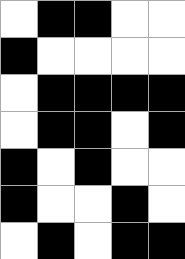[["white", "black", "black", "white", "white"], ["black", "white", "white", "white", "white"], ["white", "black", "black", "black", "black"], ["white", "black", "black", "white", "black"], ["black", "white", "black", "white", "white"], ["black", "white", "white", "black", "white"], ["white", "black", "white", "black", "black"]]